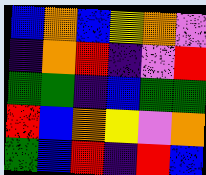[["blue", "orange", "blue", "yellow", "orange", "violet"], ["indigo", "orange", "red", "indigo", "violet", "red"], ["green", "green", "indigo", "blue", "green", "green"], ["red", "blue", "orange", "yellow", "violet", "orange"], ["green", "blue", "red", "indigo", "red", "blue"]]